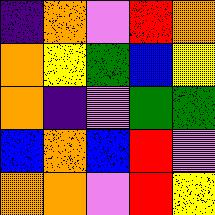[["indigo", "orange", "violet", "red", "orange"], ["orange", "yellow", "green", "blue", "yellow"], ["orange", "indigo", "violet", "green", "green"], ["blue", "orange", "blue", "red", "violet"], ["orange", "orange", "violet", "red", "yellow"]]